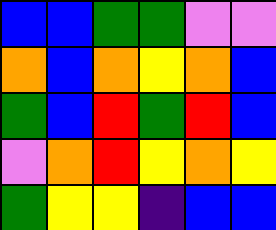[["blue", "blue", "green", "green", "violet", "violet"], ["orange", "blue", "orange", "yellow", "orange", "blue"], ["green", "blue", "red", "green", "red", "blue"], ["violet", "orange", "red", "yellow", "orange", "yellow"], ["green", "yellow", "yellow", "indigo", "blue", "blue"]]